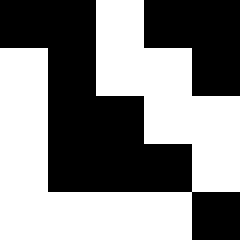[["black", "black", "white", "black", "black"], ["white", "black", "white", "white", "black"], ["white", "black", "black", "white", "white"], ["white", "black", "black", "black", "white"], ["white", "white", "white", "white", "black"]]